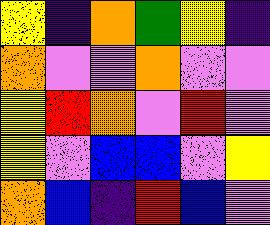[["yellow", "indigo", "orange", "green", "yellow", "indigo"], ["orange", "violet", "violet", "orange", "violet", "violet"], ["yellow", "red", "orange", "violet", "red", "violet"], ["yellow", "violet", "blue", "blue", "violet", "yellow"], ["orange", "blue", "indigo", "red", "blue", "violet"]]